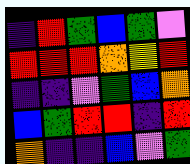[["indigo", "red", "green", "blue", "green", "violet"], ["red", "red", "red", "orange", "yellow", "red"], ["indigo", "indigo", "violet", "green", "blue", "orange"], ["blue", "green", "red", "red", "indigo", "red"], ["orange", "indigo", "indigo", "blue", "violet", "green"]]